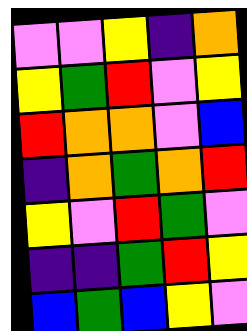[["violet", "violet", "yellow", "indigo", "orange"], ["yellow", "green", "red", "violet", "yellow"], ["red", "orange", "orange", "violet", "blue"], ["indigo", "orange", "green", "orange", "red"], ["yellow", "violet", "red", "green", "violet"], ["indigo", "indigo", "green", "red", "yellow"], ["blue", "green", "blue", "yellow", "violet"]]